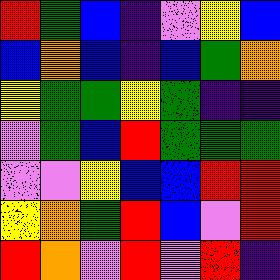[["red", "green", "blue", "indigo", "violet", "yellow", "blue"], ["blue", "orange", "blue", "indigo", "blue", "green", "orange"], ["yellow", "green", "green", "yellow", "green", "indigo", "indigo"], ["violet", "green", "blue", "red", "green", "green", "green"], ["violet", "violet", "yellow", "blue", "blue", "red", "red"], ["yellow", "orange", "green", "red", "blue", "violet", "red"], ["red", "orange", "violet", "red", "violet", "red", "indigo"]]